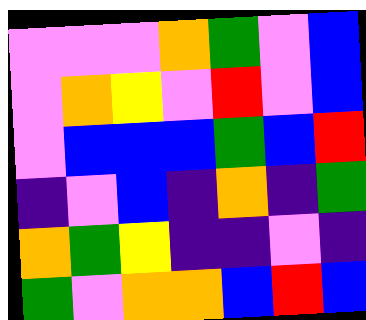[["violet", "violet", "violet", "orange", "green", "violet", "blue"], ["violet", "orange", "yellow", "violet", "red", "violet", "blue"], ["violet", "blue", "blue", "blue", "green", "blue", "red"], ["indigo", "violet", "blue", "indigo", "orange", "indigo", "green"], ["orange", "green", "yellow", "indigo", "indigo", "violet", "indigo"], ["green", "violet", "orange", "orange", "blue", "red", "blue"]]